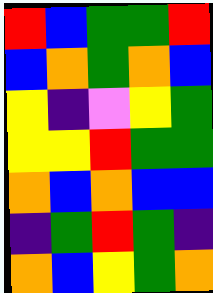[["red", "blue", "green", "green", "red"], ["blue", "orange", "green", "orange", "blue"], ["yellow", "indigo", "violet", "yellow", "green"], ["yellow", "yellow", "red", "green", "green"], ["orange", "blue", "orange", "blue", "blue"], ["indigo", "green", "red", "green", "indigo"], ["orange", "blue", "yellow", "green", "orange"]]